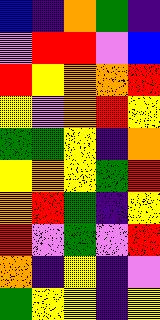[["blue", "indigo", "orange", "green", "indigo"], ["violet", "red", "red", "violet", "blue"], ["red", "yellow", "orange", "orange", "red"], ["yellow", "violet", "orange", "red", "yellow"], ["green", "green", "yellow", "indigo", "orange"], ["yellow", "orange", "yellow", "green", "red"], ["orange", "red", "green", "indigo", "yellow"], ["red", "violet", "green", "violet", "red"], ["orange", "indigo", "yellow", "indigo", "violet"], ["green", "yellow", "yellow", "indigo", "yellow"]]